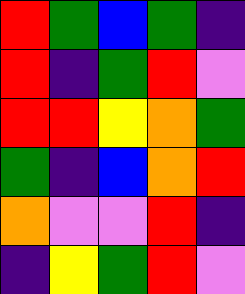[["red", "green", "blue", "green", "indigo"], ["red", "indigo", "green", "red", "violet"], ["red", "red", "yellow", "orange", "green"], ["green", "indigo", "blue", "orange", "red"], ["orange", "violet", "violet", "red", "indigo"], ["indigo", "yellow", "green", "red", "violet"]]